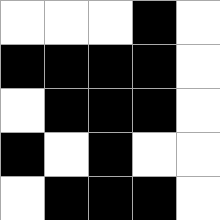[["white", "white", "white", "black", "white"], ["black", "black", "black", "black", "white"], ["white", "black", "black", "black", "white"], ["black", "white", "black", "white", "white"], ["white", "black", "black", "black", "white"]]